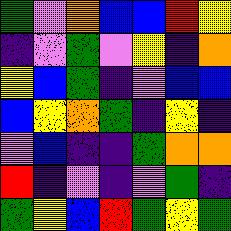[["green", "violet", "orange", "blue", "blue", "red", "yellow"], ["indigo", "violet", "green", "violet", "yellow", "indigo", "orange"], ["yellow", "blue", "green", "indigo", "violet", "blue", "blue"], ["blue", "yellow", "orange", "green", "indigo", "yellow", "indigo"], ["violet", "blue", "indigo", "indigo", "green", "orange", "orange"], ["red", "indigo", "violet", "indigo", "violet", "green", "indigo"], ["green", "yellow", "blue", "red", "green", "yellow", "green"]]